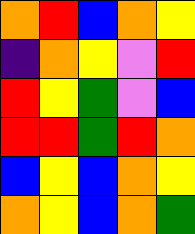[["orange", "red", "blue", "orange", "yellow"], ["indigo", "orange", "yellow", "violet", "red"], ["red", "yellow", "green", "violet", "blue"], ["red", "red", "green", "red", "orange"], ["blue", "yellow", "blue", "orange", "yellow"], ["orange", "yellow", "blue", "orange", "green"]]